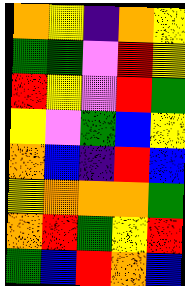[["orange", "yellow", "indigo", "orange", "yellow"], ["green", "green", "violet", "red", "yellow"], ["red", "yellow", "violet", "red", "green"], ["yellow", "violet", "green", "blue", "yellow"], ["orange", "blue", "indigo", "red", "blue"], ["yellow", "orange", "orange", "orange", "green"], ["orange", "red", "green", "yellow", "red"], ["green", "blue", "red", "orange", "blue"]]